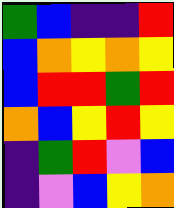[["green", "blue", "indigo", "indigo", "red"], ["blue", "orange", "yellow", "orange", "yellow"], ["blue", "red", "red", "green", "red"], ["orange", "blue", "yellow", "red", "yellow"], ["indigo", "green", "red", "violet", "blue"], ["indigo", "violet", "blue", "yellow", "orange"]]